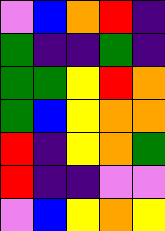[["violet", "blue", "orange", "red", "indigo"], ["green", "indigo", "indigo", "green", "indigo"], ["green", "green", "yellow", "red", "orange"], ["green", "blue", "yellow", "orange", "orange"], ["red", "indigo", "yellow", "orange", "green"], ["red", "indigo", "indigo", "violet", "violet"], ["violet", "blue", "yellow", "orange", "yellow"]]